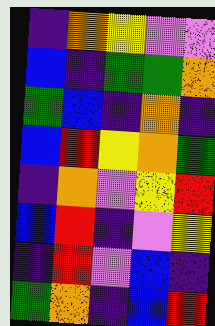[["indigo", "orange", "yellow", "violet", "violet"], ["blue", "indigo", "green", "green", "orange"], ["green", "blue", "indigo", "orange", "indigo"], ["blue", "red", "yellow", "orange", "green"], ["indigo", "orange", "violet", "yellow", "red"], ["blue", "red", "indigo", "violet", "yellow"], ["indigo", "red", "violet", "blue", "indigo"], ["green", "orange", "indigo", "blue", "red"]]